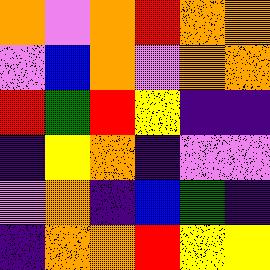[["orange", "violet", "orange", "red", "orange", "orange"], ["violet", "blue", "orange", "violet", "orange", "orange"], ["red", "green", "red", "yellow", "indigo", "indigo"], ["indigo", "yellow", "orange", "indigo", "violet", "violet"], ["violet", "orange", "indigo", "blue", "green", "indigo"], ["indigo", "orange", "orange", "red", "yellow", "yellow"]]